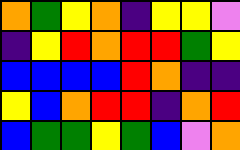[["orange", "green", "yellow", "orange", "indigo", "yellow", "yellow", "violet"], ["indigo", "yellow", "red", "orange", "red", "red", "green", "yellow"], ["blue", "blue", "blue", "blue", "red", "orange", "indigo", "indigo"], ["yellow", "blue", "orange", "red", "red", "indigo", "orange", "red"], ["blue", "green", "green", "yellow", "green", "blue", "violet", "orange"]]